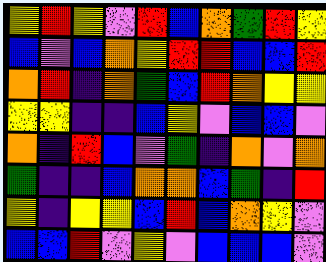[["yellow", "red", "yellow", "violet", "red", "blue", "orange", "green", "red", "yellow"], ["blue", "violet", "blue", "orange", "yellow", "red", "red", "blue", "blue", "red"], ["orange", "red", "indigo", "orange", "green", "blue", "red", "orange", "yellow", "yellow"], ["yellow", "yellow", "indigo", "indigo", "blue", "yellow", "violet", "blue", "blue", "violet"], ["orange", "indigo", "red", "blue", "violet", "green", "indigo", "orange", "violet", "orange"], ["green", "indigo", "indigo", "blue", "orange", "orange", "blue", "green", "indigo", "red"], ["yellow", "indigo", "yellow", "yellow", "blue", "red", "blue", "orange", "yellow", "violet"], ["blue", "blue", "red", "violet", "yellow", "violet", "blue", "blue", "blue", "violet"]]